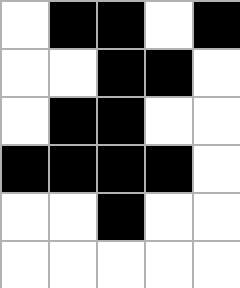[["white", "black", "black", "white", "black"], ["white", "white", "black", "black", "white"], ["white", "black", "black", "white", "white"], ["black", "black", "black", "black", "white"], ["white", "white", "black", "white", "white"], ["white", "white", "white", "white", "white"]]